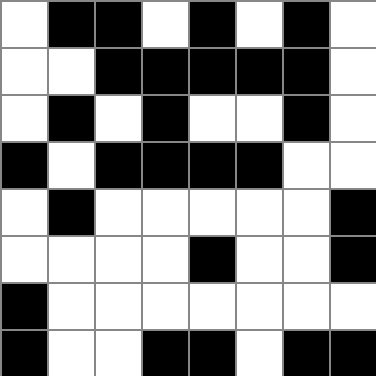[["white", "black", "black", "white", "black", "white", "black", "white"], ["white", "white", "black", "black", "black", "black", "black", "white"], ["white", "black", "white", "black", "white", "white", "black", "white"], ["black", "white", "black", "black", "black", "black", "white", "white"], ["white", "black", "white", "white", "white", "white", "white", "black"], ["white", "white", "white", "white", "black", "white", "white", "black"], ["black", "white", "white", "white", "white", "white", "white", "white"], ["black", "white", "white", "black", "black", "white", "black", "black"]]